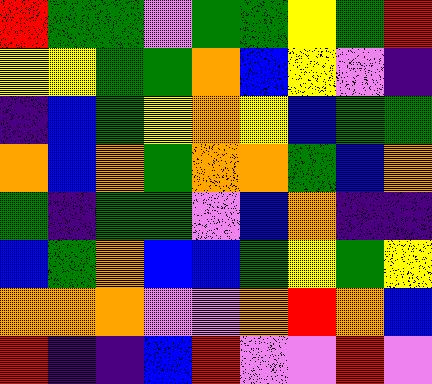[["red", "green", "green", "violet", "green", "green", "yellow", "green", "red"], ["yellow", "yellow", "green", "green", "orange", "blue", "yellow", "violet", "indigo"], ["indigo", "blue", "green", "yellow", "orange", "yellow", "blue", "green", "green"], ["orange", "blue", "orange", "green", "orange", "orange", "green", "blue", "orange"], ["green", "indigo", "green", "green", "violet", "blue", "orange", "indigo", "indigo"], ["blue", "green", "orange", "blue", "blue", "green", "yellow", "green", "yellow"], ["orange", "orange", "orange", "violet", "violet", "orange", "red", "orange", "blue"], ["red", "indigo", "indigo", "blue", "red", "violet", "violet", "red", "violet"]]